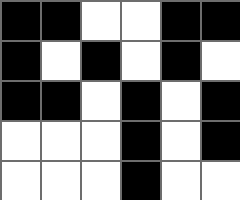[["black", "black", "white", "white", "black", "black"], ["black", "white", "black", "white", "black", "white"], ["black", "black", "white", "black", "white", "black"], ["white", "white", "white", "black", "white", "black"], ["white", "white", "white", "black", "white", "white"]]